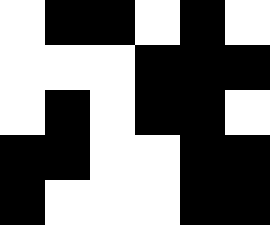[["white", "black", "black", "white", "black", "white"], ["white", "white", "white", "black", "black", "black"], ["white", "black", "white", "black", "black", "white"], ["black", "black", "white", "white", "black", "black"], ["black", "white", "white", "white", "black", "black"]]